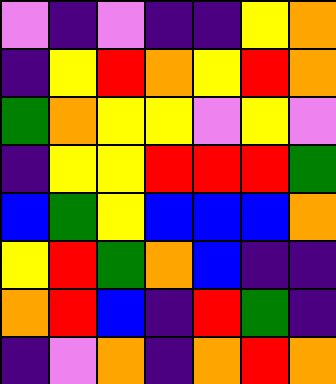[["violet", "indigo", "violet", "indigo", "indigo", "yellow", "orange"], ["indigo", "yellow", "red", "orange", "yellow", "red", "orange"], ["green", "orange", "yellow", "yellow", "violet", "yellow", "violet"], ["indigo", "yellow", "yellow", "red", "red", "red", "green"], ["blue", "green", "yellow", "blue", "blue", "blue", "orange"], ["yellow", "red", "green", "orange", "blue", "indigo", "indigo"], ["orange", "red", "blue", "indigo", "red", "green", "indigo"], ["indigo", "violet", "orange", "indigo", "orange", "red", "orange"]]